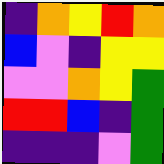[["indigo", "orange", "yellow", "red", "orange"], ["blue", "violet", "indigo", "yellow", "yellow"], ["violet", "violet", "orange", "yellow", "green"], ["red", "red", "blue", "indigo", "green"], ["indigo", "indigo", "indigo", "violet", "green"]]